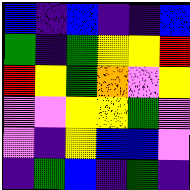[["blue", "indigo", "blue", "indigo", "indigo", "blue"], ["green", "indigo", "green", "yellow", "yellow", "red"], ["red", "yellow", "green", "orange", "violet", "yellow"], ["violet", "violet", "yellow", "yellow", "green", "violet"], ["violet", "indigo", "yellow", "blue", "blue", "violet"], ["indigo", "green", "blue", "indigo", "green", "indigo"]]